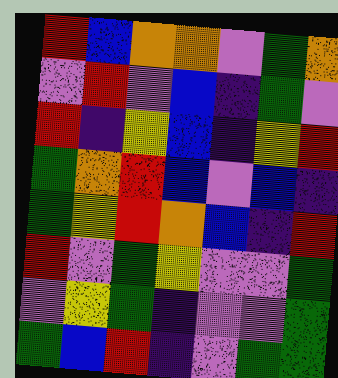[["red", "blue", "orange", "orange", "violet", "green", "orange"], ["violet", "red", "violet", "blue", "indigo", "green", "violet"], ["red", "indigo", "yellow", "blue", "indigo", "yellow", "red"], ["green", "orange", "red", "blue", "violet", "blue", "indigo"], ["green", "yellow", "red", "orange", "blue", "indigo", "red"], ["red", "violet", "green", "yellow", "violet", "violet", "green"], ["violet", "yellow", "green", "indigo", "violet", "violet", "green"], ["green", "blue", "red", "indigo", "violet", "green", "green"]]